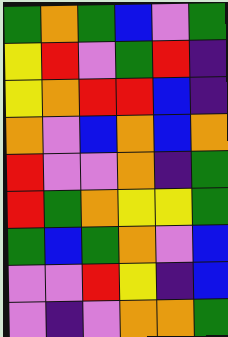[["green", "orange", "green", "blue", "violet", "green"], ["yellow", "red", "violet", "green", "red", "indigo"], ["yellow", "orange", "red", "red", "blue", "indigo"], ["orange", "violet", "blue", "orange", "blue", "orange"], ["red", "violet", "violet", "orange", "indigo", "green"], ["red", "green", "orange", "yellow", "yellow", "green"], ["green", "blue", "green", "orange", "violet", "blue"], ["violet", "violet", "red", "yellow", "indigo", "blue"], ["violet", "indigo", "violet", "orange", "orange", "green"]]